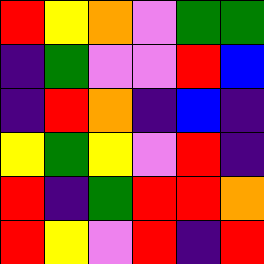[["red", "yellow", "orange", "violet", "green", "green"], ["indigo", "green", "violet", "violet", "red", "blue"], ["indigo", "red", "orange", "indigo", "blue", "indigo"], ["yellow", "green", "yellow", "violet", "red", "indigo"], ["red", "indigo", "green", "red", "red", "orange"], ["red", "yellow", "violet", "red", "indigo", "red"]]